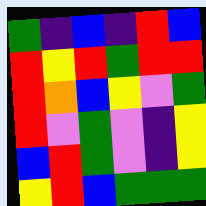[["green", "indigo", "blue", "indigo", "red", "blue"], ["red", "yellow", "red", "green", "red", "red"], ["red", "orange", "blue", "yellow", "violet", "green"], ["red", "violet", "green", "violet", "indigo", "yellow"], ["blue", "red", "green", "violet", "indigo", "yellow"], ["yellow", "red", "blue", "green", "green", "green"]]